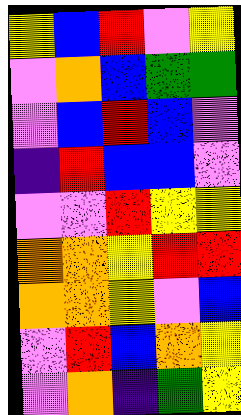[["yellow", "blue", "red", "violet", "yellow"], ["violet", "orange", "blue", "green", "green"], ["violet", "blue", "red", "blue", "violet"], ["indigo", "red", "blue", "blue", "violet"], ["violet", "violet", "red", "yellow", "yellow"], ["orange", "orange", "yellow", "red", "red"], ["orange", "orange", "yellow", "violet", "blue"], ["violet", "red", "blue", "orange", "yellow"], ["violet", "orange", "indigo", "green", "yellow"]]